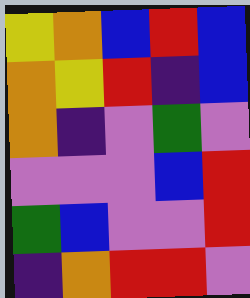[["yellow", "orange", "blue", "red", "blue"], ["orange", "yellow", "red", "indigo", "blue"], ["orange", "indigo", "violet", "green", "violet"], ["violet", "violet", "violet", "blue", "red"], ["green", "blue", "violet", "violet", "red"], ["indigo", "orange", "red", "red", "violet"]]